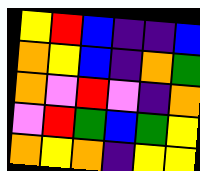[["yellow", "red", "blue", "indigo", "indigo", "blue"], ["orange", "yellow", "blue", "indigo", "orange", "green"], ["orange", "violet", "red", "violet", "indigo", "orange"], ["violet", "red", "green", "blue", "green", "yellow"], ["orange", "yellow", "orange", "indigo", "yellow", "yellow"]]